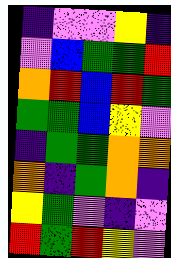[["indigo", "violet", "violet", "yellow", "indigo"], ["violet", "blue", "green", "green", "red"], ["orange", "red", "blue", "red", "green"], ["green", "green", "blue", "yellow", "violet"], ["indigo", "green", "green", "orange", "orange"], ["orange", "indigo", "green", "orange", "indigo"], ["yellow", "green", "violet", "indigo", "violet"], ["red", "green", "red", "yellow", "violet"]]